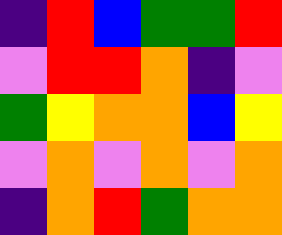[["indigo", "red", "blue", "green", "green", "red"], ["violet", "red", "red", "orange", "indigo", "violet"], ["green", "yellow", "orange", "orange", "blue", "yellow"], ["violet", "orange", "violet", "orange", "violet", "orange"], ["indigo", "orange", "red", "green", "orange", "orange"]]